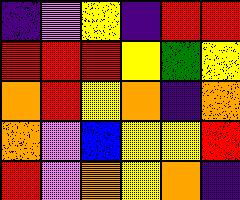[["indigo", "violet", "yellow", "indigo", "red", "red"], ["red", "red", "red", "yellow", "green", "yellow"], ["orange", "red", "yellow", "orange", "indigo", "orange"], ["orange", "violet", "blue", "yellow", "yellow", "red"], ["red", "violet", "orange", "yellow", "orange", "indigo"]]